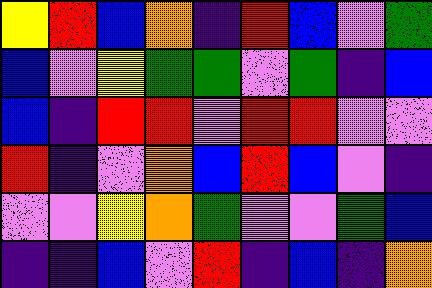[["yellow", "red", "blue", "orange", "indigo", "red", "blue", "violet", "green"], ["blue", "violet", "yellow", "green", "green", "violet", "green", "indigo", "blue"], ["blue", "indigo", "red", "red", "violet", "red", "red", "violet", "violet"], ["red", "indigo", "violet", "orange", "blue", "red", "blue", "violet", "indigo"], ["violet", "violet", "yellow", "orange", "green", "violet", "violet", "green", "blue"], ["indigo", "indigo", "blue", "violet", "red", "indigo", "blue", "indigo", "orange"]]